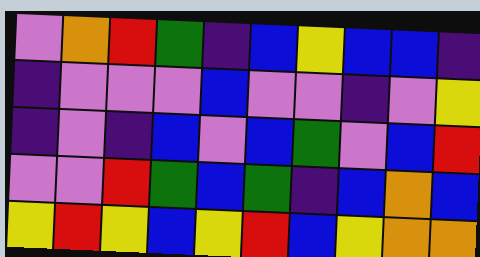[["violet", "orange", "red", "green", "indigo", "blue", "yellow", "blue", "blue", "indigo"], ["indigo", "violet", "violet", "violet", "blue", "violet", "violet", "indigo", "violet", "yellow"], ["indigo", "violet", "indigo", "blue", "violet", "blue", "green", "violet", "blue", "red"], ["violet", "violet", "red", "green", "blue", "green", "indigo", "blue", "orange", "blue"], ["yellow", "red", "yellow", "blue", "yellow", "red", "blue", "yellow", "orange", "orange"]]